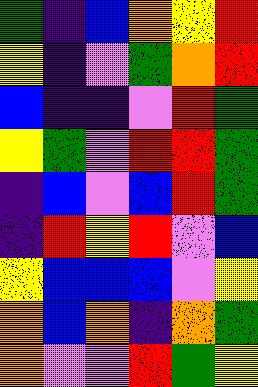[["green", "indigo", "blue", "orange", "yellow", "red"], ["yellow", "indigo", "violet", "green", "orange", "red"], ["blue", "indigo", "indigo", "violet", "red", "green"], ["yellow", "green", "violet", "red", "red", "green"], ["indigo", "blue", "violet", "blue", "red", "green"], ["indigo", "red", "yellow", "red", "violet", "blue"], ["yellow", "blue", "blue", "blue", "violet", "yellow"], ["orange", "blue", "orange", "indigo", "orange", "green"], ["orange", "violet", "violet", "red", "green", "yellow"]]